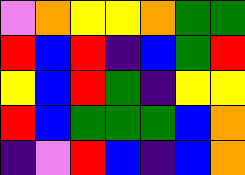[["violet", "orange", "yellow", "yellow", "orange", "green", "green"], ["red", "blue", "red", "indigo", "blue", "green", "red"], ["yellow", "blue", "red", "green", "indigo", "yellow", "yellow"], ["red", "blue", "green", "green", "green", "blue", "orange"], ["indigo", "violet", "red", "blue", "indigo", "blue", "orange"]]